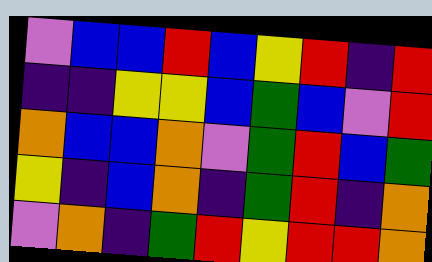[["violet", "blue", "blue", "red", "blue", "yellow", "red", "indigo", "red"], ["indigo", "indigo", "yellow", "yellow", "blue", "green", "blue", "violet", "red"], ["orange", "blue", "blue", "orange", "violet", "green", "red", "blue", "green"], ["yellow", "indigo", "blue", "orange", "indigo", "green", "red", "indigo", "orange"], ["violet", "orange", "indigo", "green", "red", "yellow", "red", "red", "orange"]]